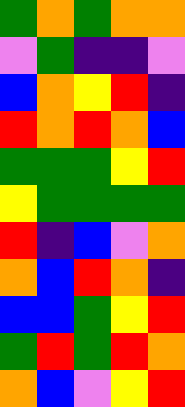[["green", "orange", "green", "orange", "orange"], ["violet", "green", "indigo", "indigo", "violet"], ["blue", "orange", "yellow", "red", "indigo"], ["red", "orange", "red", "orange", "blue"], ["green", "green", "green", "yellow", "red"], ["yellow", "green", "green", "green", "green"], ["red", "indigo", "blue", "violet", "orange"], ["orange", "blue", "red", "orange", "indigo"], ["blue", "blue", "green", "yellow", "red"], ["green", "red", "green", "red", "orange"], ["orange", "blue", "violet", "yellow", "red"]]